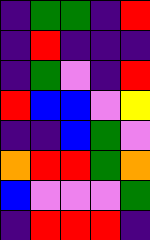[["indigo", "green", "green", "indigo", "red"], ["indigo", "red", "indigo", "indigo", "indigo"], ["indigo", "green", "violet", "indigo", "red"], ["red", "blue", "blue", "violet", "yellow"], ["indigo", "indigo", "blue", "green", "violet"], ["orange", "red", "red", "green", "orange"], ["blue", "violet", "violet", "violet", "green"], ["indigo", "red", "red", "red", "indigo"]]